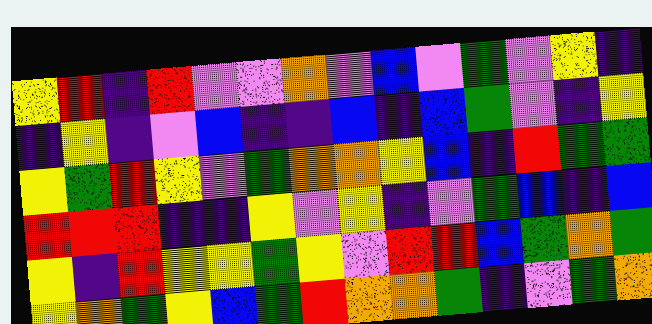[["yellow", "red", "indigo", "red", "violet", "violet", "orange", "violet", "blue", "violet", "green", "violet", "yellow", "indigo"], ["indigo", "yellow", "indigo", "violet", "blue", "indigo", "indigo", "blue", "indigo", "blue", "green", "violet", "indigo", "yellow"], ["yellow", "green", "red", "yellow", "violet", "green", "orange", "orange", "yellow", "blue", "indigo", "red", "green", "green"], ["red", "red", "red", "indigo", "indigo", "yellow", "violet", "yellow", "indigo", "violet", "green", "blue", "indigo", "blue"], ["yellow", "indigo", "red", "yellow", "yellow", "green", "yellow", "violet", "red", "red", "blue", "green", "orange", "green"], ["yellow", "orange", "green", "yellow", "blue", "green", "red", "orange", "orange", "green", "indigo", "violet", "green", "orange"]]